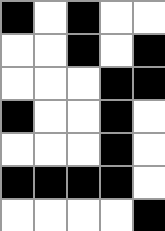[["black", "white", "black", "white", "white"], ["white", "white", "black", "white", "black"], ["white", "white", "white", "black", "black"], ["black", "white", "white", "black", "white"], ["white", "white", "white", "black", "white"], ["black", "black", "black", "black", "white"], ["white", "white", "white", "white", "black"]]